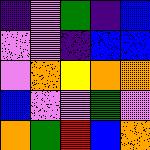[["indigo", "violet", "green", "indigo", "blue"], ["violet", "violet", "indigo", "blue", "blue"], ["violet", "orange", "yellow", "orange", "orange"], ["blue", "violet", "violet", "green", "violet"], ["orange", "green", "red", "blue", "orange"]]